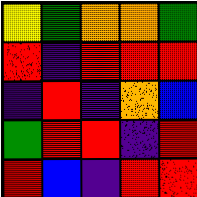[["yellow", "green", "orange", "orange", "green"], ["red", "indigo", "red", "red", "red"], ["indigo", "red", "indigo", "orange", "blue"], ["green", "red", "red", "indigo", "red"], ["red", "blue", "indigo", "red", "red"]]